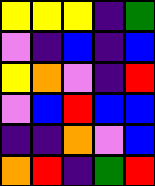[["yellow", "yellow", "yellow", "indigo", "green"], ["violet", "indigo", "blue", "indigo", "blue"], ["yellow", "orange", "violet", "indigo", "red"], ["violet", "blue", "red", "blue", "blue"], ["indigo", "indigo", "orange", "violet", "blue"], ["orange", "red", "indigo", "green", "red"]]